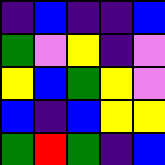[["indigo", "blue", "indigo", "indigo", "blue"], ["green", "violet", "yellow", "indigo", "violet"], ["yellow", "blue", "green", "yellow", "violet"], ["blue", "indigo", "blue", "yellow", "yellow"], ["green", "red", "green", "indigo", "blue"]]